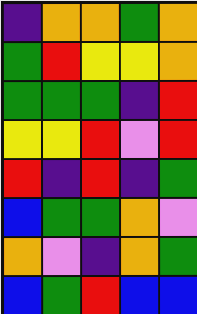[["indigo", "orange", "orange", "green", "orange"], ["green", "red", "yellow", "yellow", "orange"], ["green", "green", "green", "indigo", "red"], ["yellow", "yellow", "red", "violet", "red"], ["red", "indigo", "red", "indigo", "green"], ["blue", "green", "green", "orange", "violet"], ["orange", "violet", "indigo", "orange", "green"], ["blue", "green", "red", "blue", "blue"]]